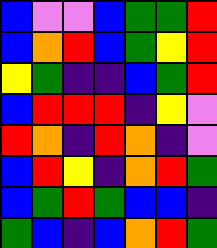[["blue", "violet", "violet", "blue", "green", "green", "red"], ["blue", "orange", "red", "blue", "green", "yellow", "red"], ["yellow", "green", "indigo", "indigo", "blue", "green", "red"], ["blue", "red", "red", "red", "indigo", "yellow", "violet"], ["red", "orange", "indigo", "red", "orange", "indigo", "violet"], ["blue", "red", "yellow", "indigo", "orange", "red", "green"], ["blue", "green", "red", "green", "blue", "blue", "indigo"], ["green", "blue", "indigo", "blue", "orange", "red", "green"]]